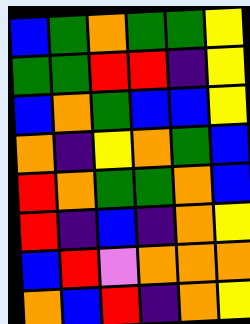[["blue", "green", "orange", "green", "green", "yellow"], ["green", "green", "red", "red", "indigo", "yellow"], ["blue", "orange", "green", "blue", "blue", "yellow"], ["orange", "indigo", "yellow", "orange", "green", "blue"], ["red", "orange", "green", "green", "orange", "blue"], ["red", "indigo", "blue", "indigo", "orange", "yellow"], ["blue", "red", "violet", "orange", "orange", "orange"], ["orange", "blue", "red", "indigo", "orange", "yellow"]]